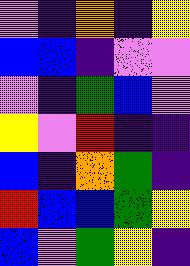[["violet", "indigo", "orange", "indigo", "yellow"], ["blue", "blue", "indigo", "violet", "violet"], ["violet", "indigo", "green", "blue", "violet"], ["yellow", "violet", "red", "indigo", "indigo"], ["blue", "indigo", "orange", "green", "indigo"], ["red", "blue", "blue", "green", "yellow"], ["blue", "violet", "green", "yellow", "indigo"]]